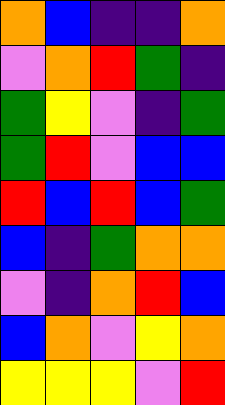[["orange", "blue", "indigo", "indigo", "orange"], ["violet", "orange", "red", "green", "indigo"], ["green", "yellow", "violet", "indigo", "green"], ["green", "red", "violet", "blue", "blue"], ["red", "blue", "red", "blue", "green"], ["blue", "indigo", "green", "orange", "orange"], ["violet", "indigo", "orange", "red", "blue"], ["blue", "orange", "violet", "yellow", "orange"], ["yellow", "yellow", "yellow", "violet", "red"]]